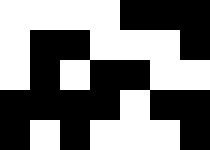[["white", "white", "white", "white", "black", "black", "black"], ["white", "black", "black", "white", "white", "white", "black"], ["white", "black", "white", "black", "black", "white", "white"], ["black", "black", "black", "black", "white", "black", "black"], ["black", "white", "black", "white", "white", "white", "black"]]